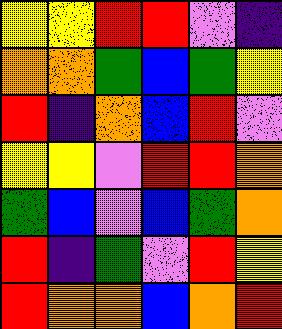[["yellow", "yellow", "red", "red", "violet", "indigo"], ["orange", "orange", "green", "blue", "green", "yellow"], ["red", "indigo", "orange", "blue", "red", "violet"], ["yellow", "yellow", "violet", "red", "red", "orange"], ["green", "blue", "violet", "blue", "green", "orange"], ["red", "indigo", "green", "violet", "red", "yellow"], ["red", "orange", "orange", "blue", "orange", "red"]]